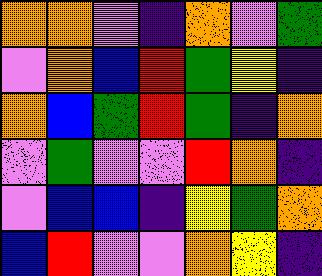[["orange", "orange", "violet", "indigo", "orange", "violet", "green"], ["violet", "orange", "blue", "red", "green", "yellow", "indigo"], ["orange", "blue", "green", "red", "green", "indigo", "orange"], ["violet", "green", "violet", "violet", "red", "orange", "indigo"], ["violet", "blue", "blue", "indigo", "yellow", "green", "orange"], ["blue", "red", "violet", "violet", "orange", "yellow", "indigo"]]